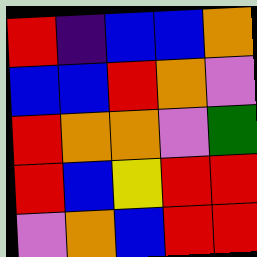[["red", "indigo", "blue", "blue", "orange"], ["blue", "blue", "red", "orange", "violet"], ["red", "orange", "orange", "violet", "green"], ["red", "blue", "yellow", "red", "red"], ["violet", "orange", "blue", "red", "red"]]